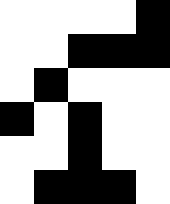[["white", "white", "white", "white", "black"], ["white", "white", "black", "black", "black"], ["white", "black", "white", "white", "white"], ["black", "white", "black", "white", "white"], ["white", "white", "black", "white", "white"], ["white", "black", "black", "black", "white"]]